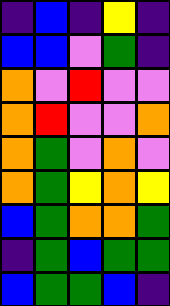[["indigo", "blue", "indigo", "yellow", "indigo"], ["blue", "blue", "violet", "green", "indigo"], ["orange", "violet", "red", "violet", "violet"], ["orange", "red", "violet", "violet", "orange"], ["orange", "green", "violet", "orange", "violet"], ["orange", "green", "yellow", "orange", "yellow"], ["blue", "green", "orange", "orange", "green"], ["indigo", "green", "blue", "green", "green"], ["blue", "green", "green", "blue", "indigo"]]